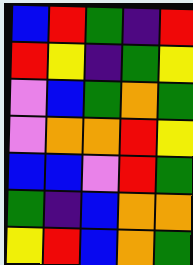[["blue", "red", "green", "indigo", "red"], ["red", "yellow", "indigo", "green", "yellow"], ["violet", "blue", "green", "orange", "green"], ["violet", "orange", "orange", "red", "yellow"], ["blue", "blue", "violet", "red", "green"], ["green", "indigo", "blue", "orange", "orange"], ["yellow", "red", "blue", "orange", "green"]]